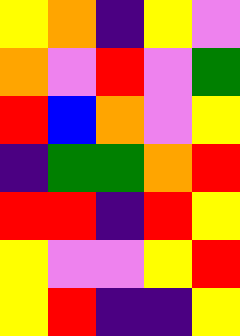[["yellow", "orange", "indigo", "yellow", "violet"], ["orange", "violet", "red", "violet", "green"], ["red", "blue", "orange", "violet", "yellow"], ["indigo", "green", "green", "orange", "red"], ["red", "red", "indigo", "red", "yellow"], ["yellow", "violet", "violet", "yellow", "red"], ["yellow", "red", "indigo", "indigo", "yellow"]]